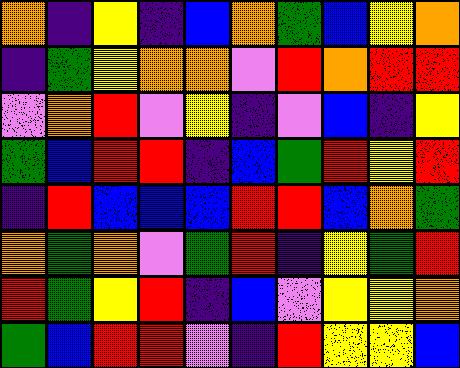[["orange", "indigo", "yellow", "indigo", "blue", "orange", "green", "blue", "yellow", "orange"], ["indigo", "green", "yellow", "orange", "orange", "violet", "red", "orange", "red", "red"], ["violet", "orange", "red", "violet", "yellow", "indigo", "violet", "blue", "indigo", "yellow"], ["green", "blue", "red", "red", "indigo", "blue", "green", "red", "yellow", "red"], ["indigo", "red", "blue", "blue", "blue", "red", "red", "blue", "orange", "green"], ["orange", "green", "orange", "violet", "green", "red", "indigo", "yellow", "green", "red"], ["red", "green", "yellow", "red", "indigo", "blue", "violet", "yellow", "yellow", "orange"], ["green", "blue", "red", "red", "violet", "indigo", "red", "yellow", "yellow", "blue"]]